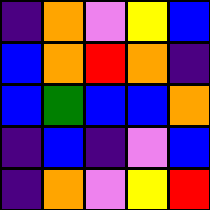[["indigo", "orange", "violet", "yellow", "blue"], ["blue", "orange", "red", "orange", "indigo"], ["blue", "green", "blue", "blue", "orange"], ["indigo", "blue", "indigo", "violet", "blue"], ["indigo", "orange", "violet", "yellow", "red"]]